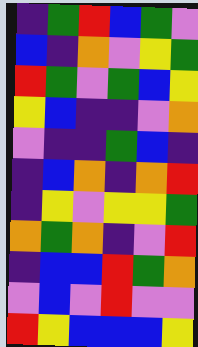[["indigo", "green", "red", "blue", "green", "violet"], ["blue", "indigo", "orange", "violet", "yellow", "green"], ["red", "green", "violet", "green", "blue", "yellow"], ["yellow", "blue", "indigo", "indigo", "violet", "orange"], ["violet", "indigo", "indigo", "green", "blue", "indigo"], ["indigo", "blue", "orange", "indigo", "orange", "red"], ["indigo", "yellow", "violet", "yellow", "yellow", "green"], ["orange", "green", "orange", "indigo", "violet", "red"], ["indigo", "blue", "blue", "red", "green", "orange"], ["violet", "blue", "violet", "red", "violet", "violet"], ["red", "yellow", "blue", "blue", "blue", "yellow"]]